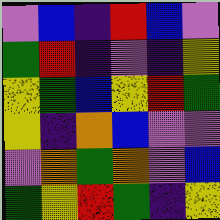[["violet", "blue", "indigo", "red", "blue", "violet"], ["green", "red", "indigo", "violet", "indigo", "yellow"], ["yellow", "green", "blue", "yellow", "red", "green"], ["yellow", "indigo", "orange", "blue", "violet", "violet"], ["violet", "orange", "green", "orange", "violet", "blue"], ["green", "yellow", "red", "green", "indigo", "yellow"]]